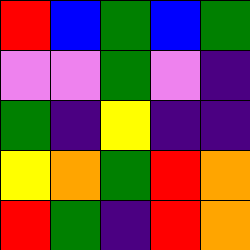[["red", "blue", "green", "blue", "green"], ["violet", "violet", "green", "violet", "indigo"], ["green", "indigo", "yellow", "indigo", "indigo"], ["yellow", "orange", "green", "red", "orange"], ["red", "green", "indigo", "red", "orange"]]